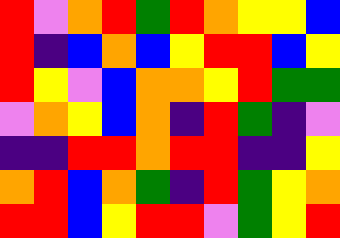[["red", "violet", "orange", "red", "green", "red", "orange", "yellow", "yellow", "blue"], ["red", "indigo", "blue", "orange", "blue", "yellow", "red", "red", "blue", "yellow"], ["red", "yellow", "violet", "blue", "orange", "orange", "yellow", "red", "green", "green"], ["violet", "orange", "yellow", "blue", "orange", "indigo", "red", "green", "indigo", "violet"], ["indigo", "indigo", "red", "red", "orange", "red", "red", "indigo", "indigo", "yellow"], ["orange", "red", "blue", "orange", "green", "indigo", "red", "green", "yellow", "orange"], ["red", "red", "blue", "yellow", "red", "red", "violet", "green", "yellow", "red"]]